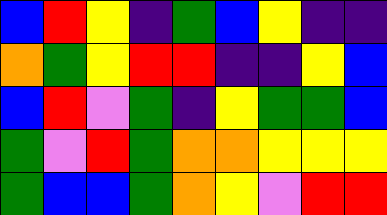[["blue", "red", "yellow", "indigo", "green", "blue", "yellow", "indigo", "indigo"], ["orange", "green", "yellow", "red", "red", "indigo", "indigo", "yellow", "blue"], ["blue", "red", "violet", "green", "indigo", "yellow", "green", "green", "blue"], ["green", "violet", "red", "green", "orange", "orange", "yellow", "yellow", "yellow"], ["green", "blue", "blue", "green", "orange", "yellow", "violet", "red", "red"]]